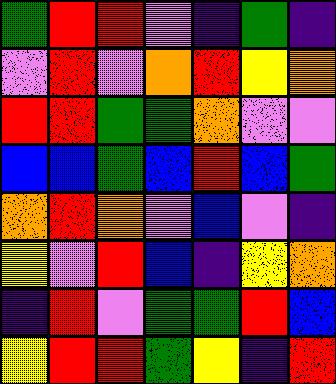[["green", "red", "red", "violet", "indigo", "green", "indigo"], ["violet", "red", "violet", "orange", "red", "yellow", "orange"], ["red", "red", "green", "green", "orange", "violet", "violet"], ["blue", "blue", "green", "blue", "red", "blue", "green"], ["orange", "red", "orange", "violet", "blue", "violet", "indigo"], ["yellow", "violet", "red", "blue", "indigo", "yellow", "orange"], ["indigo", "red", "violet", "green", "green", "red", "blue"], ["yellow", "red", "red", "green", "yellow", "indigo", "red"]]